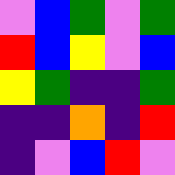[["violet", "blue", "green", "violet", "green"], ["red", "blue", "yellow", "violet", "blue"], ["yellow", "green", "indigo", "indigo", "green"], ["indigo", "indigo", "orange", "indigo", "red"], ["indigo", "violet", "blue", "red", "violet"]]